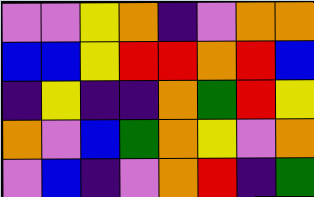[["violet", "violet", "yellow", "orange", "indigo", "violet", "orange", "orange"], ["blue", "blue", "yellow", "red", "red", "orange", "red", "blue"], ["indigo", "yellow", "indigo", "indigo", "orange", "green", "red", "yellow"], ["orange", "violet", "blue", "green", "orange", "yellow", "violet", "orange"], ["violet", "blue", "indigo", "violet", "orange", "red", "indigo", "green"]]